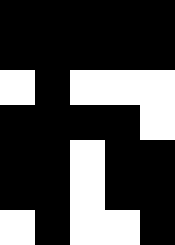[["black", "black", "black", "black", "black"], ["black", "black", "black", "black", "black"], ["white", "black", "white", "white", "white"], ["black", "black", "black", "black", "white"], ["black", "black", "white", "black", "black"], ["black", "black", "white", "black", "black"], ["white", "black", "white", "white", "black"]]